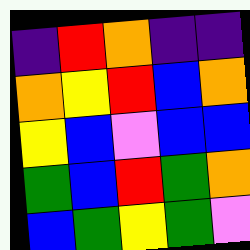[["indigo", "red", "orange", "indigo", "indigo"], ["orange", "yellow", "red", "blue", "orange"], ["yellow", "blue", "violet", "blue", "blue"], ["green", "blue", "red", "green", "orange"], ["blue", "green", "yellow", "green", "violet"]]